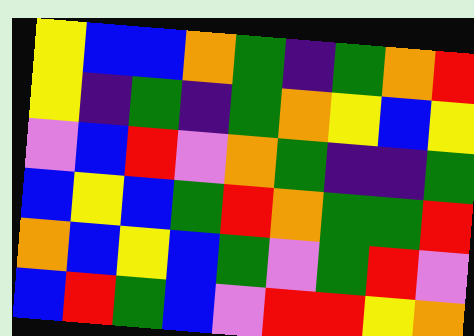[["yellow", "blue", "blue", "orange", "green", "indigo", "green", "orange", "red"], ["yellow", "indigo", "green", "indigo", "green", "orange", "yellow", "blue", "yellow"], ["violet", "blue", "red", "violet", "orange", "green", "indigo", "indigo", "green"], ["blue", "yellow", "blue", "green", "red", "orange", "green", "green", "red"], ["orange", "blue", "yellow", "blue", "green", "violet", "green", "red", "violet"], ["blue", "red", "green", "blue", "violet", "red", "red", "yellow", "orange"]]